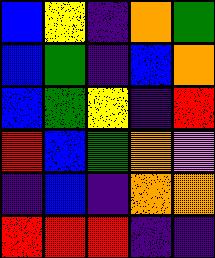[["blue", "yellow", "indigo", "orange", "green"], ["blue", "green", "indigo", "blue", "orange"], ["blue", "green", "yellow", "indigo", "red"], ["red", "blue", "green", "orange", "violet"], ["indigo", "blue", "indigo", "orange", "orange"], ["red", "red", "red", "indigo", "indigo"]]